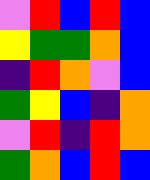[["violet", "red", "blue", "red", "blue"], ["yellow", "green", "green", "orange", "blue"], ["indigo", "red", "orange", "violet", "blue"], ["green", "yellow", "blue", "indigo", "orange"], ["violet", "red", "indigo", "red", "orange"], ["green", "orange", "blue", "red", "blue"]]